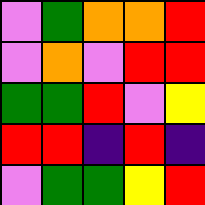[["violet", "green", "orange", "orange", "red"], ["violet", "orange", "violet", "red", "red"], ["green", "green", "red", "violet", "yellow"], ["red", "red", "indigo", "red", "indigo"], ["violet", "green", "green", "yellow", "red"]]